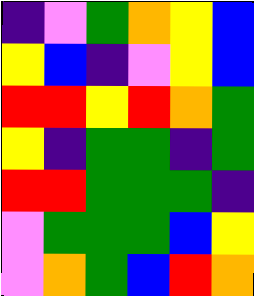[["indigo", "violet", "green", "orange", "yellow", "blue"], ["yellow", "blue", "indigo", "violet", "yellow", "blue"], ["red", "red", "yellow", "red", "orange", "green"], ["yellow", "indigo", "green", "green", "indigo", "green"], ["red", "red", "green", "green", "green", "indigo"], ["violet", "green", "green", "green", "blue", "yellow"], ["violet", "orange", "green", "blue", "red", "orange"]]